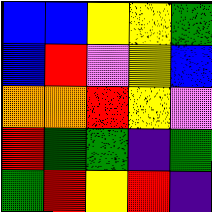[["blue", "blue", "yellow", "yellow", "green"], ["blue", "red", "violet", "yellow", "blue"], ["orange", "orange", "red", "yellow", "violet"], ["red", "green", "green", "indigo", "green"], ["green", "red", "yellow", "red", "indigo"]]